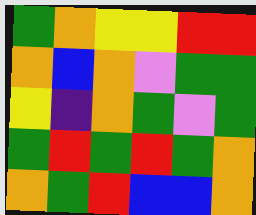[["green", "orange", "yellow", "yellow", "red", "red"], ["orange", "blue", "orange", "violet", "green", "green"], ["yellow", "indigo", "orange", "green", "violet", "green"], ["green", "red", "green", "red", "green", "orange"], ["orange", "green", "red", "blue", "blue", "orange"]]